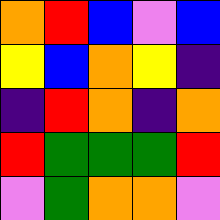[["orange", "red", "blue", "violet", "blue"], ["yellow", "blue", "orange", "yellow", "indigo"], ["indigo", "red", "orange", "indigo", "orange"], ["red", "green", "green", "green", "red"], ["violet", "green", "orange", "orange", "violet"]]